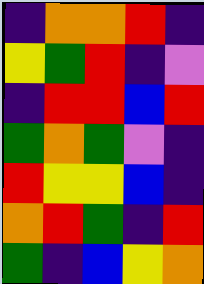[["indigo", "orange", "orange", "red", "indigo"], ["yellow", "green", "red", "indigo", "violet"], ["indigo", "red", "red", "blue", "red"], ["green", "orange", "green", "violet", "indigo"], ["red", "yellow", "yellow", "blue", "indigo"], ["orange", "red", "green", "indigo", "red"], ["green", "indigo", "blue", "yellow", "orange"]]